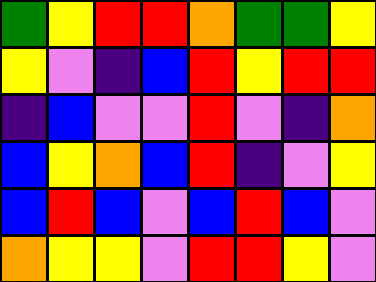[["green", "yellow", "red", "red", "orange", "green", "green", "yellow"], ["yellow", "violet", "indigo", "blue", "red", "yellow", "red", "red"], ["indigo", "blue", "violet", "violet", "red", "violet", "indigo", "orange"], ["blue", "yellow", "orange", "blue", "red", "indigo", "violet", "yellow"], ["blue", "red", "blue", "violet", "blue", "red", "blue", "violet"], ["orange", "yellow", "yellow", "violet", "red", "red", "yellow", "violet"]]